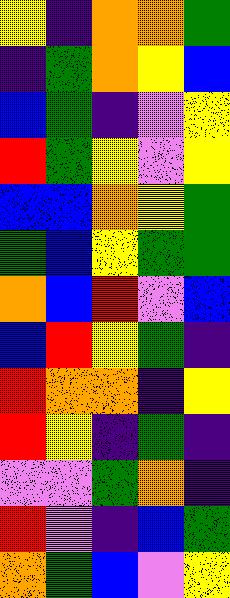[["yellow", "indigo", "orange", "orange", "green"], ["indigo", "green", "orange", "yellow", "blue"], ["blue", "green", "indigo", "violet", "yellow"], ["red", "green", "yellow", "violet", "yellow"], ["blue", "blue", "orange", "yellow", "green"], ["green", "blue", "yellow", "green", "green"], ["orange", "blue", "red", "violet", "blue"], ["blue", "red", "yellow", "green", "indigo"], ["red", "orange", "orange", "indigo", "yellow"], ["red", "yellow", "indigo", "green", "indigo"], ["violet", "violet", "green", "orange", "indigo"], ["red", "violet", "indigo", "blue", "green"], ["orange", "green", "blue", "violet", "yellow"]]